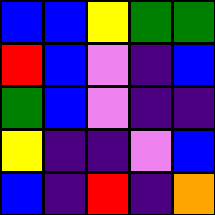[["blue", "blue", "yellow", "green", "green"], ["red", "blue", "violet", "indigo", "blue"], ["green", "blue", "violet", "indigo", "indigo"], ["yellow", "indigo", "indigo", "violet", "blue"], ["blue", "indigo", "red", "indigo", "orange"]]